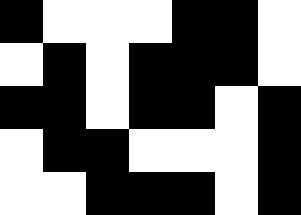[["black", "white", "white", "white", "black", "black", "white"], ["white", "black", "white", "black", "black", "black", "white"], ["black", "black", "white", "black", "black", "white", "black"], ["white", "black", "black", "white", "white", "white", "black"], ["white", "white", "black", "black", "black", "white", "black"]]